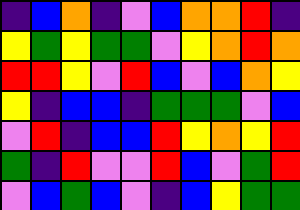[["indigo", "blue", "orange", "indigo", "violet", "blue", "orange", "orange", "red", "indigo"], ["yellow", "green", "yellow", "green", "green", "violet", "yellow", "orange", "red", "orange"], ["red", "red", "yellow", "violet", "red", "blue", "violet", "blue", "orange", "yellow"], ["yellow", "indigo", "blue", "blue", "indigo", "green", "green", "green", "violet", "blue"], ["violet", "red", "indigo", "blue", "blue", "red", "yellow", "orange", "yellow", "red"], ["green", "indigo", "red", "violet", "violet", "red", "blue", "violet", "green", "red"], ["violet", "blue", "green", "blue", "violet", "indigo", "blue", "yellow", "green", "green"]]